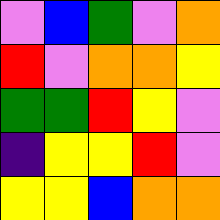[["violet", "blue", "green", "violet", "orange"], ["red", "violet", "orange", "orange", "yellow"], ["green", "green", "red", "yellow", "violet"], ["indigo", "yellow", "yellow", "red", "violet"], ["yellow", "yellow", "blue", "orange", "orange"]]